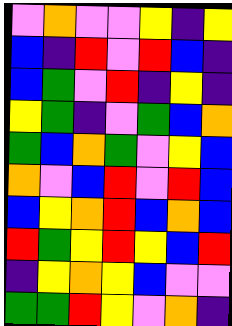[["violet", "orange", "violet", "violet", "yellow", "indigo", "yellow"], ["blue", "indigo", "red", "violet", "red", "blue", "indigo"], ["blue", "green", "violet", "red", "indigo", "yellow", "indigo"], ["yellow", "green", "indigo", "violet", "green", "blue", "orange"], ["green", "blue", "orange", "green", "violet", "yellow", "blue"], ["orange", "violet", "blue", "red", "violet", "red", "blue"], ["blue", "yellow", "orange", "red", "blue", "orange", "blue"], ["red", "green", "yellow", "red", "yellow", "blue", "red"], ["indigo", "yellow", "orange", "yellow", "blue", "violet", "violet"], ["green", "green", "red", "yellow", "violet", "orange", "indigo"]]